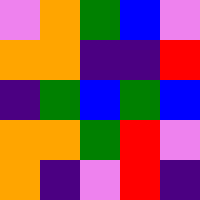[["violet", "orange", "green", "blue", "violet"], ["orange", "orange", "indigo", "indigo", "red"], ["indigo", "green", "blue", "green", "blue"], ["orange", "orange", "green", "red", "violet"], ["orange", "indigo", "violet", "red", "indigo"]]